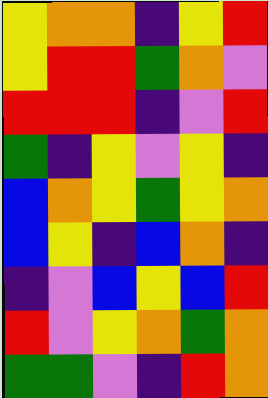[["yellow", "orange", "orange", "indigo", "yellow", "red"], ["yellow", "red", "red", "green", "orange", "violet"], ["red", "red", "red", "indigo", "violet", "red"], ["green", "indigo", "yellow", "violet", "yellow", "indigo"], ["blue", "orange", "yellow", "green", "yellow", "orange"], ["blue", "yellow", "indigo", "blue", "orange", "indigo"], ["indigo", "violet", "blue", "yellow", "blue", "red"], ["red", "violet", "yellow", "orange", "green", "orange"], ["green", "green", "violet", "indigo", "red", "orange"]]